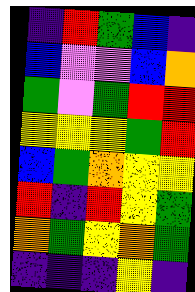[["indigo", "red", "green", "blue", "indigo"], ["blue", "violet", "violet", "blue", "orange"], ["green", "violet", "green", "red", "red"], ["yellow", "yellow", "yellow", "green", "red"], ["blue", "green", "orange", "yellow", "yellow"], ["red", "indigo", "red", "yellow", "green"], ["orange", "green", "yellow", "orange", "green"], ["indigo", "indigo", "indigo", "yellow", "indigo"]]